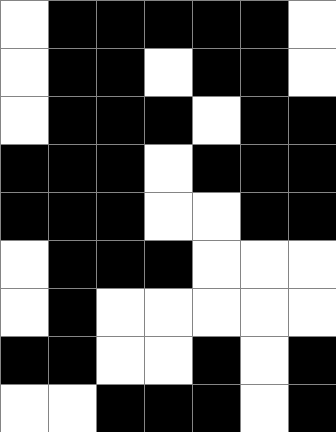[["white", "black", "black", "black", "black", "black", "white"], ["white", "black", "black", "white", "black", "black", "white"], ["white", "black", "black", "black", "white", "black", "black"], ["black", "black", "black", "white", "black", "black", "black"], ["black", "black", "black", "white", "white", "black", "black"], ["white", "black", "black", "black", "white", "white", "white"], ["white", "black", "white", "white", "white", "white", "white"], ["black", "black", "white", "white", "black", "white", "black"], ["white", "white", "black", "black", "black", "white", "black"]]